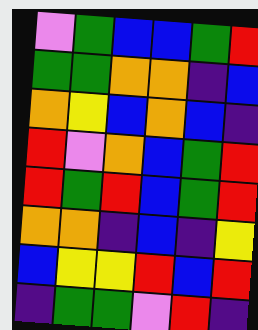[["violet", "green", "blue", "blue", "green", "red"], ["green", "green", "orange", "orange", "indigo", "blue"], ["orange", "yellow", "blue", "orange", "blue", "indigo"], ["red", "violet", "orange", "blue", "green", "red"], ["red", "green", "red", "blue", "green", "red"], ["orange", "orange", "indigo", "blue", "indigo", "yellow"], ["blue", "yellow", "yellow", "red", "blue", "red"], ["indigo", "green", "green", "violet", "red", "indigo"]]